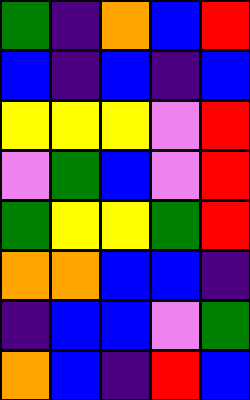[["green", "indigo", "orange", "blue", "red"], ["blue", "indigo", "blue", "indigo", "blue"], ["yellow", "yellow", "yellow", "violet", "red"], ["violet", "green", "blue", "violet", "red"], ["green", "yellow", "yellow", "green", "red"], ["orange", "orange", "blue", "blue", "indigo"], ["indigo", "blue", "blue", "violet", "green"], ["orange", "blue", "indigo", "red", "blue"]]